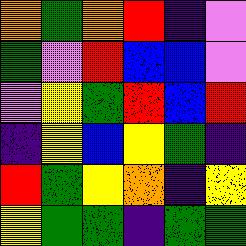[["orange", "green", "orange", "red", "indigo", "violet"], ["green", "violet", "red", "blue", "blue", "violet"], ["violet", "yellow", "green", "red", "blue", "red"], ["indigo", "yellow", "blue", "yellow", "green", "indigo"], ["red", "green", "yellow", "orange", "indigo", "yellow"], ["yellow", "green", "green", "indigo", "green", "green"]]